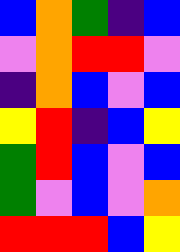[["blue", "orange", "green", "indigo", "blue"], ["violet", "orange", "red", "red", "violet"], ["indigo", "orange", "blue", "violet", "blue"], ["yellow", "red", "indigo", "blue", "yellow"], ["green", "red", "blue", "violet", "blue"], ["green", "violet", "blue", "violet", "orange"], ["red", "red", "red", "blue", "yellow"]]